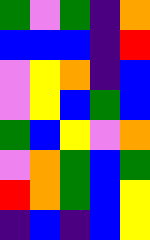[["green", "violet", "green", "indigo", "orange"], ["blue", "blue", "blue", "indigo", "red"], ["violet", "yellow", "orange", "indigo", "blue"], ["violet", "yellow", "blue", "green", "blue"], ["green", "blue", "yellow", "violet", "orange"], ["violet", "orange", "green", "blue", "green"], ["red", "orange", "green", "blue", "yellow"], ["indigo", "blue", "indigo", "blue", "yellow"]]